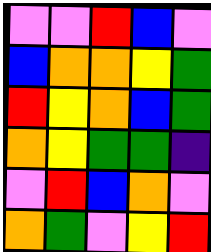[["violet", "violet", "red", "blue", "violet"], ["blue", "orange", "orange", "yellow", "green"], ["red", "yellow", "orange", "blue", "green"], ["orange", "yellow", "green", "green", "indigo"], ["violet", "red", "blue", "orange", "violet"], ["orange", "green", "violet", "yellow", "red"]]